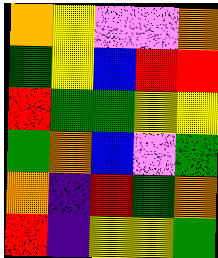[["orange", "yellow", "violet", "violet", "orange"], ["green", "yellow", "blue", "red", "red"], ["red", "green", "green", "yellow", "yellow"], ["green", "orange", "blue", "violet", "green"], ["orange", "indigo", "red", "green", "orange"], ["red", "indigo", "yellow", "yellow", "green"]]